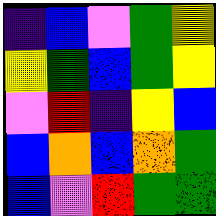[["indigo", "blue", "violet", "green", "yellow"], ["yellow", "green", "blue", "green", "yellow"], ["violet", "red", "indigo", "yellow", "blue"], ["blue", "orange", "blue", "orange", "green"], ["blue", "violet", "red", "green", "green"]]